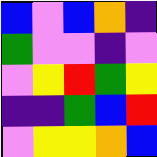[["blue", "violet", "blue", "orange", "indigo"], ["green", "violet", "violet", "indigo", "violet"], ["violet", "yellow", "red", "green", "yellow"], ["indigo", "indigo", "green", "blue", "red"], ["violet", "yellow", "yellow", "orange", "blue"]]